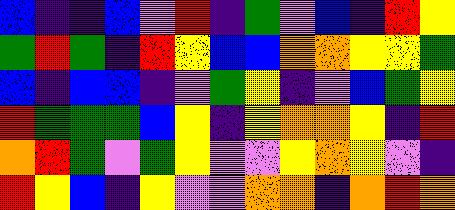[["blue", "indigo", "indigo", "blue", "violet", "red", "indigo", "green", "violet", "blue", "indigo", "red", "yellow"], ["green", "red", "green", "indigo", "red", "yellow", "blue", "blue", "orange", "orange", "yellow", "yellow", "green"], ["blue", "indigo", "blue", "blue", "indigo", "violet", "green", "yellow", "indigo", "violet", "blue", "green", "yellow"], ["red", "green", "green", "green", "blue", "yellow", "indigo", "yellow", "orange", "orange", "yellow", "indigo", "red"], ["orange", "red", "green", "violet", "green", "yellow", "violet", "violet", "yellow", "orange", "yellow", "violet", "indigo"], ["red", "yellow", "blue", "indigo", "yellow", "violet", "violet", "orange", "orange", "indigo", "orange", "red", "orange"]]